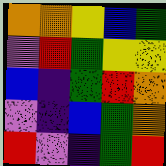[["orange", "orange", "yellow", "blue", "green"], ["violet", "red", "green", "yellow", "yellow"], ["blue", "indigo", "green", "red", "orange"], ["violet", "indigo", "blue", "green", "orange"], ["red", "violet", "indigo", "green", "red"]]